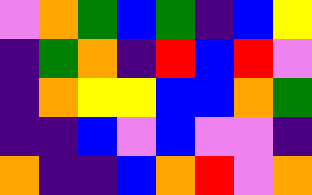[["violet", "orange", "green", "blue", "green", "indigo", "blue", "yellow"], ["indigo", "green", "orange", "indigo", "red", "blue", "red", "violet"], ["indigo", "orange", "yellow", "yellow", "blue", "blue", "orange", "green"], ["indigo", "indigo", "blue", "violet", "blue", "violet", "violet", "indigo"], ["orange", "indigo", "indigo", "blue", "orange", "red", "violet", "orange"]]